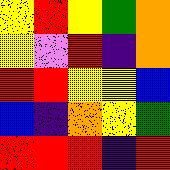[["yellow", "red", "yellow", "green", "orange"], ["yellow", "violet", "red", "indigo", "orange"], ["red", "red", "yellow", "yellow", "blue"], ["blue", "indigo", "orange", "yellow", "green"], ["red", "red", "red", "indigo", "red"]]